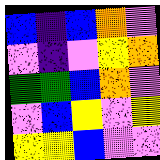[["blue", "indigo", "blue", "orange", "violet"], ["violet", "indigo", "violet", "yellow", "orange"], ["green", "green", "blue", "orange", "violet"], ["violet", "blue", "yellow", "violet", "yellow"], ["yellow", "yellow", "blue", "violet", "violet"]]